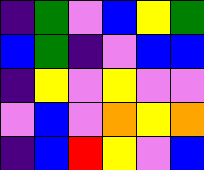[["indigo", "green", "violet", "blue", "yellow", "green"], ["blue", "green", "indigo", "violet", "blue", "blue"], ["indigo", "yellow", "violet", "yellow", "violet", "violet"], ["violet", "blue", "violet", "orange", "yellow", "orange"], ["indigo", "blue", "red", "yellow", "violet", "blue"]]